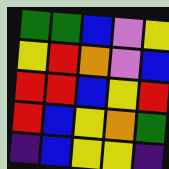[["green", "green", "blue", "violet", "yellow"], ["yellow", "red", "orange", "violet", "blue"], ["red", "red", "blue", "yellow", "red"], ["red", "blue", "yellow", "orange", "green"], ["indigo", "blue", "yellow", "yellow", "indigo"]]